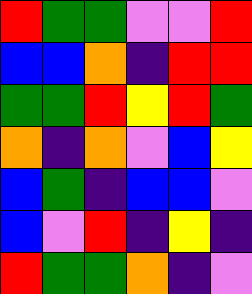[["red", "green", "green", "violet", "violet", "red"], ["blue", "blue", "orange", "indigo", "red", "red"], ["green", "green", "red", "yellow", "red", "green"], ["orange", "indigo", "orange", "violet", "blue", "yellow"], ["blue", "green", "indigo", "blue", "blue", "violet"], ["blue", "violet", "red", "indigo", "yellow", "indigo"], ["red", "green", "green", "orange", "indigo", "violet"]]